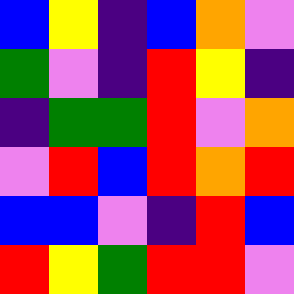[["blue", "yellow", "indigo", "blue", "orange", "violet"], ["green", "violet", "indigo", "red", "yellow", "indigo"], ["indigo", "green", "green", "red", "violet", "orange"], ["violet", "red", "blue", "red", "orange", "red"], ["blue", "blue", "violet", "indigo", "red", "blue"], ["red", "yellow", "green", "red", "red", "violet"]]